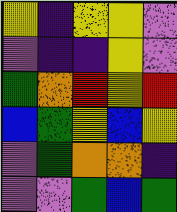[["yellow", "indigo", "yellow", "yellow", "violet"], ["violet", "indigo", "indigo", "yellow", "violet"], ["green", "orange", "red", "yellow", "red"], ["blue", "green", "yellow", "blue", "yellow"], ["violet", "green", "orange", "orange", "indigo"], ["violet", "violet", "green", "blue", "green"]]